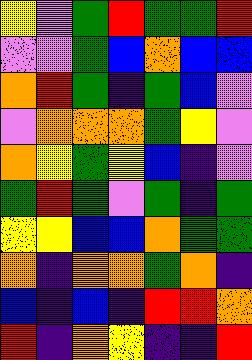[["yellow", "violet", "green", "red", "green", "green", "red"], ["violet", "violet", "green", "blue", "orange", "blue", "blue"], ["orange", "red", "green", "indigo", "green", "blue", "violet"], ["violet", "orange", "orange", "orange", "green", "yellow", "violet"], ["orange", "yellow", "green", "yellow", "blue", "indigo", "violet"], ["green", "red", "green", "violet", "green", "indigo", "green"], ["yellow", "yellow", "blue", "blue", "orange", "green", "green"], ["orange", "indigo", "orange", "orange", "green", "orange", "indigo"], ["blue", "indigo", "blue", "indigo", "red", "red", "orange"], ["red", "indigo", "orange", "yellow", "indigo", "indigo", "red"]]